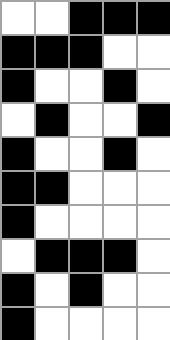[["white", "white", "black", "black", "black"], ["black", "black", "black", "white", "white"], ["black", "white", "white", "black", "white"], ["white", "black", "white", "white", "black"], ["black", "white", "white", "black", "white"], ["black", "black", "white", "white", "white"], ["black", "white", "white", "white", "white"], ["white", "black", "black", "black", "white"], ["black", "white", "black", "white", "white"], ["black", "white", "white", "white", "white"]]